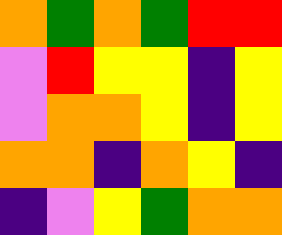[["orange", "green", "orange", "green", "red", "red"], ["violet", "red", "yellow", "yellow", "indigo", "yellow"], ["violet", "orange", "orange", "yellow", "indigo", "yellow"], ["orange", "orange", "indigo", "orange", "yellow", "indigo"], ["indigo", "violet", "yellow", "green", "orange", "orange"]]